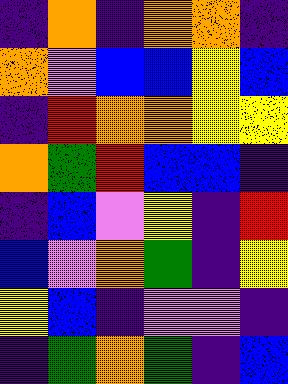[["indigo", "orange", "indigo", "orange", "orange", "indigo"], ["orange", "violet", "blue", "blue", "yellow", "blue"], ["indigo", "red", "orange", "orange", "yellow", "yellow"], ["orange", "green", "red", "blue", "blue", "indigo"], ["indigo", "blue", "violet", "yellow", "indigo", "red"], ["blue", "violet", "orange", "green", "indigo", "yellow"], ["yellow", "blue", "indigo", "violet", "violet", "indigo"], ["indigo", "green", "orange", "green", "indigo", "blue"]]